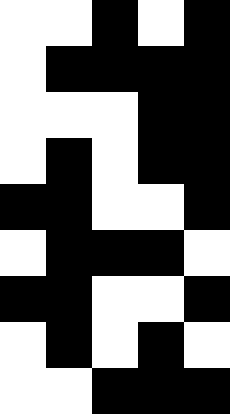[["white", "white", "black", "white", "black"], ["white", "black", "black", "black", "black"], ["white", "white", "white", "black", "black"], ["white", "black", "white", "black", "black"], ["black", "black", "white", "white", "black"], ["white", "black", "black", "black", "white"], ["black", "black", "white", "white", "black"], ["white", "black", "white", "black", "white"], ["white", "white", "black", "black", "black"]]